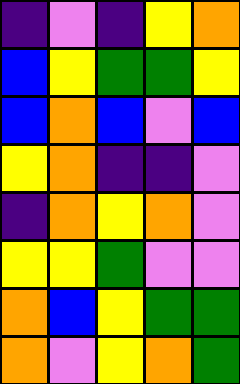[["indigo", "violet", "indigo", "yellow", "orange"], ["blue", "yellow", "green", "green", "yellow"], ["blue", "orange", "blue", "violet", "blue"], ["yellow", "orange", "indigo", "indigo", "violet"], ["indigo", "orange", "yellow", "orange", "violet"], ["yellow", "yellow", "green", "violet", "violet"], ["orange", "blue", "yellow", "green", "green"], ["orange", "violet", "yellow", "orange", "green"]]